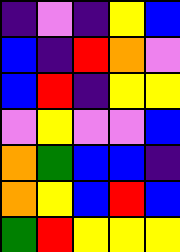[["indigo", "violet", "indigo", "yellow", "blue"], ["blue", "indigo", "red", "orange", "violet"], ["blue", "red", "indigo", "yellow", "yellow"], ["violet", "yellow", "violet", "violet", "blue"], ["orange", "green", "blue", "blue", "indigo"], ["orange", "yellow", "blue", "red", "blue"], ["green", "red", "yellow", "yellow", "yellow"]]